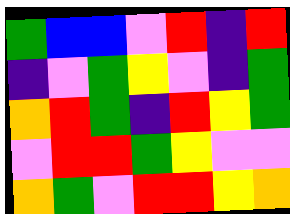[["green", "blue", "blue", "violet", "red", "indigo", "red"], ["indigo", "violet", "green", "yellow", "violet", "indigo", "green"], ["orange", "red", "green", "indigo", "red", "yellow", "green"], ["violet", "red", "red", "green", "yellow", "violet", "violet"], ["orange", "green", "violet", "red", "red", "yellow", "orange"]]